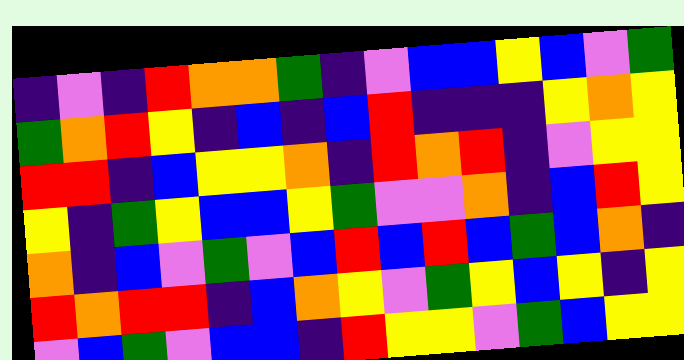[["indigo", "violet", "indigo", "red", "orange", "orange", "green", "indigo", "violet", "blue", "blue", "yellow", "blue", "violet", "green"], ["green", "orange", "red", "yellow", "indigo", "blue", "indigo", "blue", "red", "indigo", "indigo", "indigo", "yellow", "orange", "yellow"], ["red", "red", "indigo", "blue", "yellow", "yellow", "orange", "indigo", "red", "orange", "red", "indigo", "violet", "yellow", "yellow"], ["yellow", "indigo", "green", "yellow", "blue", "blue", "yellow", "green", "violet", "violet", "orange", "indigo", "blue", "red", "yellow"], ["orange", "indigo", "blue", "violet", "green", "violet", "blue", "red", "blue", "red", "blue", "green", "blue", "orange", "indigo"], ["red", "orange", "red", "red", "indigo", "blue", "orange", "yellow", "violet", "green", "yellow", "blue", "yellow", "indigo", "yellow"], ["violet", "blue", "green", "violet", "blue", "blue", "indigo", "red", "yellow", "yellow", "violet", "green", "blue", "yellow", "yellow"]]